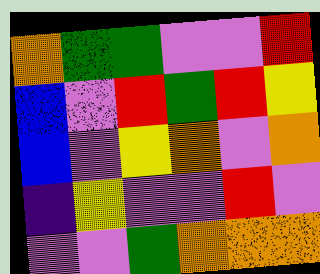[["orange", "green", "green", "violet", "violet", "red"], ["blue", "violet", "red", "green", "red", "yellow"], ["blue", "violet", "yellow", "orange", "violet", "orange"], ["indigo", "yellow", "violet", "violet", "red", "violet"], ["violet", "violet", "green", "orange", "orange", "orange"]]